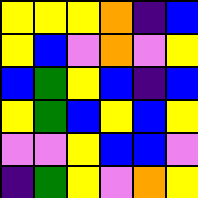[["yellow", "yellow", "yellow", "orange", "indigo", "blue"], ["yellow", "blue", "violet", "orange", "violet", "yellow"], ["blue", "green", "yellow", "blue", "indigo", "blue"], ["yellow", "green", "blue", "yellow", "blue", "yellow"], ["violet", "violet", "yellow", "blue", "blue", "violet"], ["indigo", "green", "yellow", "violet", "orange", "yellow"]]